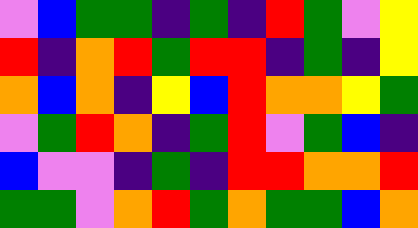[["violet", "blue", "green", "green", "indigo", "green", "indigo", "red", "green", "violet", "yellow"], ["red", "indigo", "orange", "red", "green", "red", "red", "indigo", "green", "indigo", "yellow"], ["orange", "blue", "orange", "indigo", "yellow", "blue", "red", "orange", "orange", "yellow", "green"], ["violet", "green", "red", "orange", "indigo", "green", "red", "violet", "green", "blue", "indigo"], ["blue", "violet", "violet", "indigo", "green", "indigo", "red", "red", "orange", "orange", "red"], ["green", "green", "violet", "orange", "red", "green", "orange", "green", "green", "blue", "orange"]]